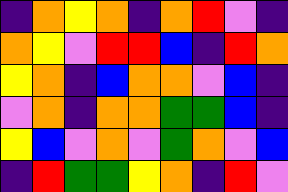[["indigo", "orange", "yellow", "orange", "indigo", "orange", "red", "violet", "indigo"], ["orange", "yellow", "violet", "red", "red", "blue", "indigo", "red", "orange"], ["yellow", "orange", "indigo", "blue", "orange", "orange", "violet", "blue", "indigo"], ["violet", "orange", "indigo", "orange", "orange", "green", "green", "blue", "indigo"], ["yellow", "blue", "violet", "orange", "violet", "green", "orange", "violet", "blue"], ["indigo", "red", "green", "green", "yellow", "orange", "indigo", "red", "violet"]]